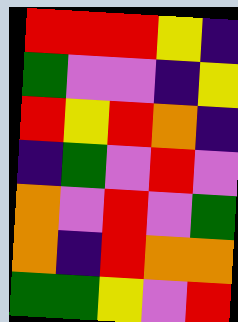[["red", "red", "red", "yellow", "indigo"], ["green", "violet", "violet", "indigo", "yellow"], ["red", "yellow", "red", "orange", "indigo"], ["indigo", "green", "violet", "red", "violet"], ["orange", "violet", "red", "violet", "green"], ["orange", "indigo", "red", "orange", "orange"], ["green", "green", "yellow", "violet", "red"]]